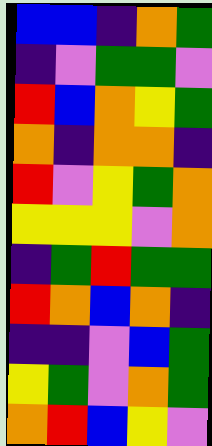[["blue", "blue", "indigo", "orange", "green"], ["indigo", "violet", "green", "green", "violet"], ["red", "blue", "orange", "yellow", "green"], ["orange", "indigo", "orange", "orange", "indigo"], ["red", "violet", "yellow", "green", "orange"], ["yellow", "yellow", "yellow", "violet", "orange"], ["indigo", "green", "red", "green", "green"], ["red", "orange", "blue", "orange", "indigo"], ["indigo", "indigo", "violet", "blue", "green"], ["yellow", "green", "violet", "orange", "green"], ["orange", "red", "blue", "yellow", "violet"]]